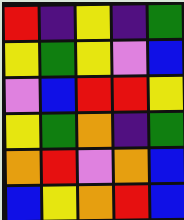[["red", "indigo", "yellow", "indigo", "green"], ["yellow", "green", "yellow", "violet", "blue"], ["violet", "blue", "red", "red", "yellow"], ["yellow", "green", "orange", "indigo", "green"], ["orange", "red", "violet", "orange", "blue"], ["blue", "yellow", "orange", "red", "blue"]]